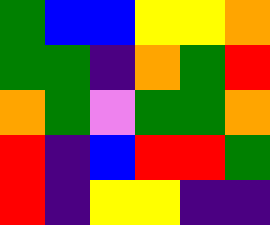[["green", "blue", "blue", "yellow", "yellow", "orange"], ["green", "green", "indigo", "orange", "green", "red"], ["orange", "green", "violet", "green", "green", "orange"], ["red", "indigo", "blue", "red", "red", "green"], ["red", "indigo", "yellow", "yellow", "indigo", "indigo"]]